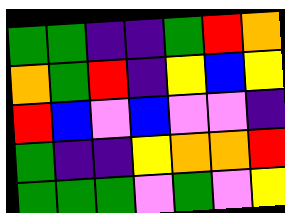[["green", "green", "indigo", "indigo", "green", "red", "orange"], ["orange", "green", "red", "indigo", "yellow", "blue", "yellow"], ["red", "blue", "violet", "blue", "violet", "violet", "indigo"], ["green", "indigo", "indigo", "yellow", "orange", "orange", "red"], ["green", "green", "green", "violet", "green", "violet", "yellow"]]